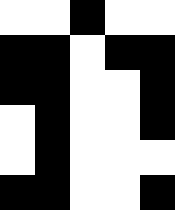[["white", "white", "black", "white", "white"], ["black", "black", "white", "black", "black"], ["black", "black", "white", "white", "black"], ["white", "black", "white", "white", "black"], ["white", "black", "white", "white", "white"], ["black", "black", "white", "white", "black"]]